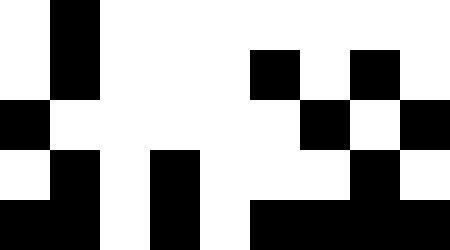[["white", "black", "white", "white", "white", "white", "white", "white", "white"], ["white", "black", "white", "white", "white", "black", "white", "black", "white"], ["black", "white", "white", "white", "white", "white", "black", "white", "black"], ["white", "black", "white", "black", "white", "white", "white", "black", "white"], ["black", "black", "white", "black", "white", "black", "black", "black", "black"]]